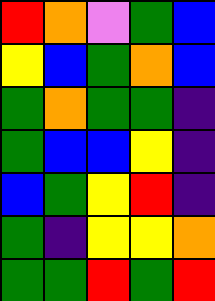[["red", "orange", "violet", "green", "blue"], ["yellow", "blue", "green", "orange", "blue"], ["green", "orange", "green", "green", "indigo"], ["green", "blue", "blue", "yellow", "indigo"], ["blue", "green", "yellow", "red", "indigo"], ["green", "indigo", "yellow", "yellow", "orange"], ["green", "green", "red", "green", "red"]]